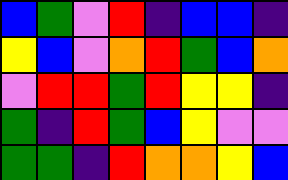[["blue", "green", "violet", "red", "indigo", "blue", "blue", "indigo"], ["yellow", "blue", "violet", "orange", "red", "green", "blue", "orange"], ["violet", "red", "red", "green", "red", "yellow", "yellow", "indigo"], ["green", "indigo", "red", "green", "blue", "yellow", "violet", "violet"], ["green", "green", "indigo", "red", "orange", "orange", "yellow", "blue"]]